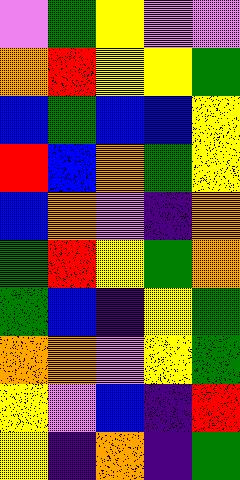[["violet", "green", "yellow", "violet", "violet"], ["orange", "red", "yellow", "yellow", "green"], ["blue", "green", "blue", "blue", "yellow"], ["red", "blue", "orange", "green", "yellow"], ["blue", "orange", "violet", "indigo", "orange"], ["green", "red", "yellow", "green", "orange"], ["green", "blue", "indigo", "yellow", "green"], ["orange", "orange", "violet", "yellow", "green"], ["yellow", "violet", "blue", "indigo", "red"], ["yellow", "indigo", "orange", "indigo", "green"]]